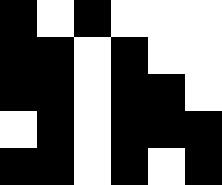[["black", "white", "black", "white", "white", "white"], ["black", "black", "white", "black", "white", "white"], ["black", "black", "white", "black", "black", "white"], ["white", "black", "white", "black", "black", "black"], ["black", "black", "white", "black", "white", "black"]]